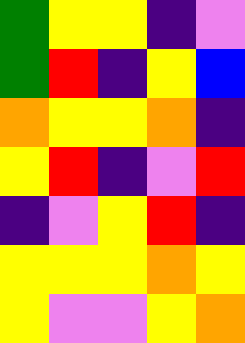[["green", "yellow", "yellow", "indigo", "violet"], ["green", "red", "indigo", "yellow", "blue"], ["orange", "yellow", "yellow", "orange", "indigo"], ["yellow", "red", "indigo", "violet", "red"], ["indigo", "violet", "yellow", "red", "indigo"], ["yellow", "yellow", "yellow", "orange", "yellow"], ["yellow", "violet", "violet", "yellow", "orange"]]